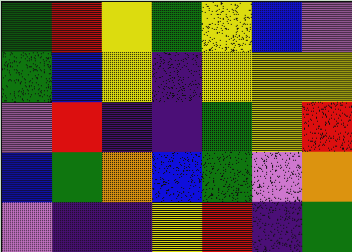[["green", "red", "yellow", "green", "yellow", "blue", "violet"], ["green", "blue", "yellow", "indigo", "yellow", "yellow", "yellow"], ["violet", "red", "indigo", "indigo", "green", "yellow", "red"], ["blue", "green", "orange", "blue", "green", "violet", "orange"], ["violet", "indigo", "indigo", "yellow", "red", "indigo", "green"]]